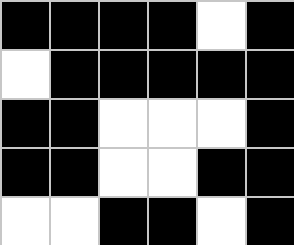[["black", "black", "black", "black", "white", "black"], ["white", "black", "black", "black", "black", "black"], ["black", "black", "white", "white", "white", "black"], ["black", "black", "white", "white", "black", "black"], ["white", "white", "black", "black", "white", "black"]]